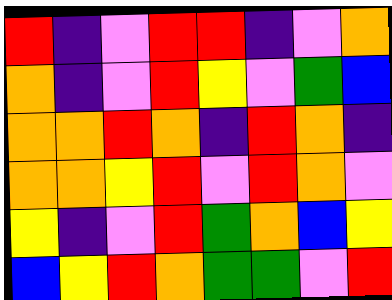[["red", "indigo", "violet", "red", "red", "indigo", "violet", "orange"], ["orange", "indigo", "violet", "red", "yellow", "violet", "green", "blue"], ["orange", "orange", "red", "orange", "indigo", "red", "orange", "indigo"], ["orange", "orange", "yellow", "red", "violet", "red", "orange", "violet"], ["yellow", "indigo", "violet", "red", "green", "orange", "blue", "yellow"], ["blue", "yellow", "red", "orange", "green", "green", "violet", "red"]]